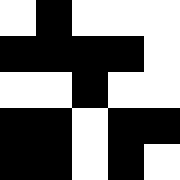[["white", "black", "white", "white", "white"], ["black", "black", "black", "black", "white"], ["white", "white", "black", "white", "white"], ["black", "black", "white", "black", "black"], ["black", "black", "white", "black", "white"]]